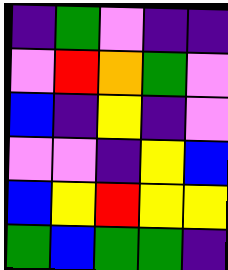[["indigo", "green", "violet", "indigo", "indigo"], ["violet", "red", "orange", "green", "violet"], ["blue", "indigo", "yellow", "indigo", "violet"], ["violet", "violet", "indigo", "yellow", "blue"], ["blue", "yellow", "red", "yellow", "yellow"], ["green", "blue", "green", "green", "indigo"]]